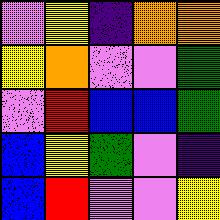[["violet", "yellow", "indigo", "orange", "orange"], ["yellow", "orange", "violet", "violet", "green"], ["violet", "red", "blue", "blue", "green"], ["blue", "yellow", "green", "violet", "indigo"], ["blue", "red", "violet", "violet", "yellow"]]